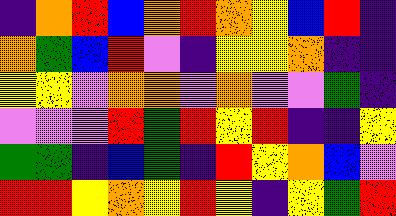[["indigo", "orange", "red", "blue", "orange", "red", "orange", "yellow", "blue", "red", "indigo"], ["orange", "green", "blue", "red", "violet", "indigo", "yellow", "yellow", "orange", "indigo", "indigo"], ["yellow", "yellow", "violet", "orange", "orange", "violet", "orange", "violet", "violet", "green", "indigo"], ["violet", "violet", "violet", "red", "green", "red", "yellow", "red", "indigo", "indigo", "yellow"], ["green", "green", "indigo", "blue", "green", "indigo", "red", "yellow", "orange", "blue", "violet"], ["red", "red", "yellow", "orange", "yellow", "red", "yellow", "indigo", "yellow", "green", "red"]]